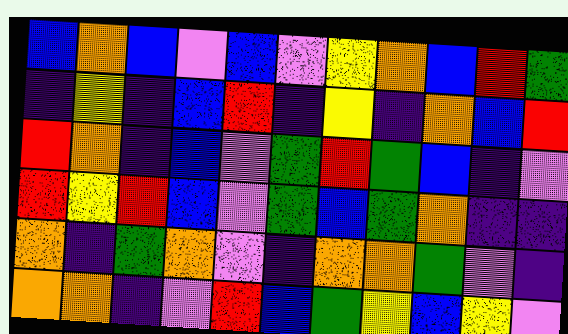[["blue", "orange", "blue", "violet", "blue", "violet", "yellow", "orange", "blue", "red", "green"], ["indigo", "yellow", "indigo", "blue", "red", "indigo", "yellow", "indigo", "orange", "blue", "red"], ["red", "orange", "indigo", "blue", "violet", "green", "red", "green", "blue", "indigo", "violet"], ["red", "yellow", "red", "blue", "violet", "green", "blue", "green", "orange", "indigo", "indigo"], ["orange", "indigo", "green", "orange", "violet", "indigo", "orange", "orange", "green", "violet", "indigo"], ["orange", "orange", "indigo", "violet", "red", "blue", "green", "yellow", "blue", "yellow", "violet"]]